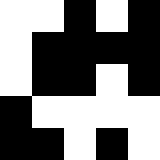[["white", "white", "black", "white", "black"], ["white", "black", "black", "black", "black"], ["white", "black", "black", "white", "black"], ["black", "white", "white", "white", "white"], ["black", "black", "white", "black", "white"]]